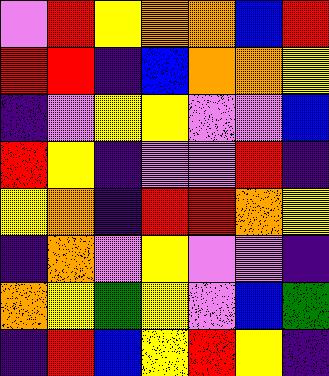[["violet", "red", "yellow", "orange", "orange", "blue", "red"], ["red", "red", "indigo", "blue", "orange", "orange", "yellow"], ["indigo", "violet", "yellow", "yellow", "violet", "violet", "blue"], ["red", "yellow", "indigo", "violet", "violet", "red", "indigo"], ["yellow", "orange", "indigo", "red", "red", "orange", "yellow"], ["indigo", "orange", "violet", "yellow", "violet", "violet", "indigo"], ["orange", "yellow", "green", "yellow", "violet", "blue", "green"], ["indigo", "red", "blue", "yellow", "red", "yellow", "indigo"]]